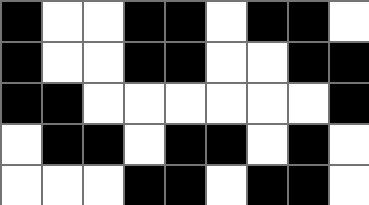[["black", "white", "white", "black", "black", "white", "black", "black", "white"], ["black", "white", "white", "black", "black", "white", "white", "black", "black"], ["black", "black", "white", "white", "white", "white", "white", "white", "black"], ["white", "black", "black", "white", "black", "black", "white", "black", "white"], ["white", "white", "white", "black", "black", "white", "black", "black", "white"]]